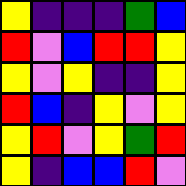[["yellow", "indigo", "indigo", "indigo", "green", "blue"], ["red", "violet", "blue", "red", "red", "yellow"], ["yellow", "violet", "yellow", "indigo", "indigo", "yellow"], ["red", "blue", "indigo", "yellow", "violet", "yellow"], ["yellow", "red", "violet", "yellow", "green", "red"], ["yellow", "indigo", "blue", "blue", "red", "violet"]]